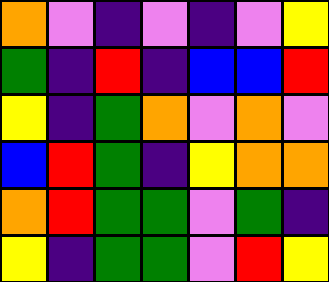[["orange", "violet", "indigo", "violet", "indigo", "violet", "yellow"], ["green", "indigo", "red", "indigo", "blue", "blue", "red"], ["yellow", "indigo", "green", "orange", "violet", "orange", "violet"], ["blue", "red", "green", "indigo", "yellow", "orange", "orange"], ["orange", "red", "green", "green", "violet", "green", "indigo"], ["yellow", "indigo", "green", "green", "violet", "red", "yellow"]]